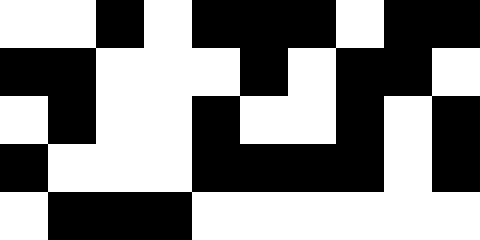[["white", "white", "black", "white", "black", "black", "black", "white", "black", "black"], ["black", "black", "white", "white", "white", "black", "white", "black", "black", "white"], ["white", "black", "white", "white", "black", "white", "white", "black", "white", "black"], ["black", "white", "white", "white", "black", "black", "black", "black", "white", "black"], ["white", "black", "black", "black", "white", "white", "white", "white", "white", "white"]]